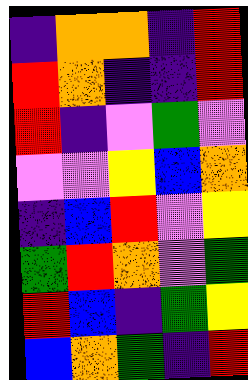[["indigo", "orange", "orange", "indigo", "red"], ["red", "orange", "indigo", "indigo", "red"], ["red", "indigo", "violet", "green", "violet"], ["violet", "violet", "yellow", "blue", "orange"], ["indigo", "blue", "red", "violet", "yellow"], ["green", "red", "orange", "violet", "green"], ["red", "blue", "indigo", "green", "yellow"], ["blue", "orange", "green", "indigo", "red"]]